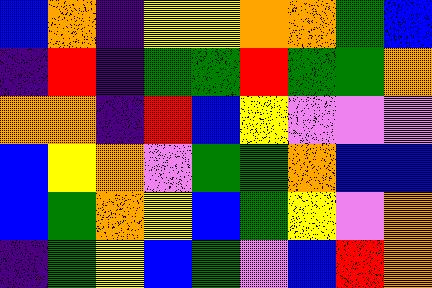[["blue", "orange", "indigo", "yellow", "yellow", "orange", "orange", "green", "blue"], ["indigo", "red", "indigo", "green", "green", "red", "green", "green", "orange"], ["orange", "orange", "indigo", "red", "blue", "yellow", "violet", "violet", "violet"], ["blue", "yellow", "orange", "violet", "green", "green", "orange", "blue", "blue"], ["blue", "green", "orange", "yellow", "blue", "green", "yellow", "violet", "orange"], ["indigo", "green", "yellow", "blue", "green", "violet", "blue", "red", "orange"]]